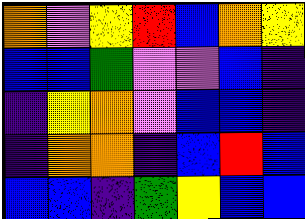[["orange", "violet", "yellow", "red", "blue", "orange", "yellow"], ["blue", "blue", "green", "violet", "violet", "blue", "indigo"], ["indigo", "yellow", "orange", "violet", "blue", "blue", "indigo"], ["indigo", "orange", "orange", "indigo", "blue", "red", "blue"], ["blue", "blue", "indigo", "green", "yellow", "blue", "blue"]]